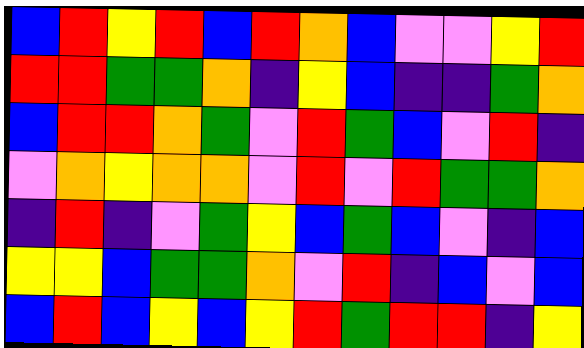[["blue", "red", "yellow", "red", "blue", "red", "orange", "blue", "violet", "violet", "yellow", "red"], ["red", "red", "green", "green", "orange", "indigo", "yellow", "blue", "indigo", "indigo", "green", "orange"], ["blue", "red", "red", "orange", "green", "violet", "red", "green", "blue", "violet", "red", "indigo"], ["violet", "orange", "yellow", "orange", "orange", "violet", "red", "violet", "red", "green", "green", "orange"], ["indigo", "red", "indigo", "violet", "green", "yellow", "blue", "green", "blue", "violet", "indigo", "blue"], ["yellow", "yellow", "blue", "green", "green", "orange", "violet", "red", "indigo", "blue", "violet", "blue"], ["blue", "red", "blue", "yellow", "blue", "yellow", "red", "green", "red", "red", "indigo", "yellow"]]